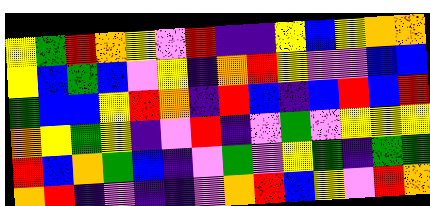[["yellow", "green", "red", "orange", "yellow", "violet", "red", "indigo", "indigo", "yellow", "blue", "yellow", "orange", "orange"], ["yellow", "blue", "green", "blue", "violet", "yellow", "indigo", "orange", "red", "yellow", "violet", "violet", "blue", "blue"], ["green", "blue", "blue", "yellow", "red", "orange", "indigo", "red", "blue", "indigo", "blue", "red", "blue", "red"], ["orange", "yellow", "green", "yellow", "indigo", "violet", "red", "indigo", "violet", "green", "violet", "yellow", "yellow", "yellow"], ["red", "blue", "orange", "green", "blue", "indigo", "violet", "green", "violet", "yellow", "green", "indigo", "green", "green"], ["orange", "red", "indigo", "violet", "indigo", "indigo", "violet", "orange", "red", "blue", "yellow", "violet", "red", "orange"]]